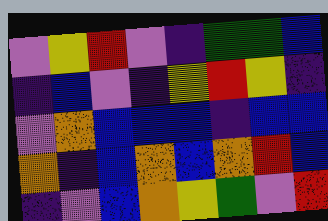[["violet", "yellow", "red", "violet", "indigo", "green", "green", "blue"], ["indigo", "blue", "violet", "indigo", "yellow", "red", "yellow", "indigo"], ["violet", "orange", "blue", "blue", "blue", "indigo", "blue", "blue"], ["orange", "indigo", "blue", "orange", "blue", "orange", "red", "blue"], ["indigo", "violet", "blue", "orange", "yellow", "green", "violet", "red"]]